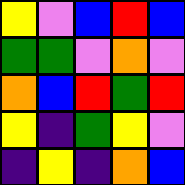[["yellow", "violet", "blue", "red", "blue"], ["green", "green", "violet", "orange", "violet"], ["orange", "blue", "red", "green", "red"], ["yellow", "indigo", "green", "yellow", "violet"], ["indigo", "yellow", "indigo", "orange", "blue"]]